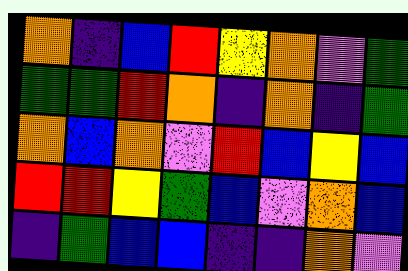[["orange", "indigo", "blue", "red", "yellow", "orange", "violet", "green"], ["green", "green", "red", "orange", "indigo", "orange", "indigo", "green"], ["orange", "blue", "orange", "violet", "red", "blue", "yellow", "blue"], ["red", "red", "yellow", "green", "blue", "violet", "orange", "blue"], ["indigo", "green", "blue", "blue", "indigo", "indigo", "orange", "violet"]]